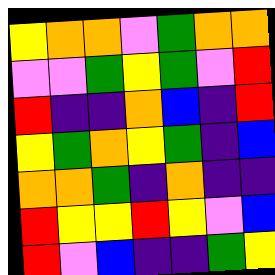[["yellow", "orange", "orange", "violet", "green", "orange", "orange"], ["violet", "violet", "green", "yellow", "green", "violet", "red"], ["red", "indigo", "indigo", "orange", "blue", "indigo", "red"], ["yellow", "green", "orange", "yellow", "green", "indigo", "blue"], ["orange", "orange", "green", "indigo", "orange", "indigo", "indigo"], ["red", "yellow", "yellow", "red", "yellow", "violet", "blue"], ["red", "violet", "blue", "indigo", "indigo", "green", "yellow"]]